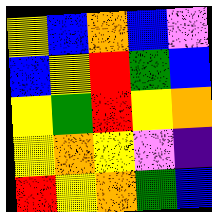[["yellow", "blue", "orange", "blue", "violet"], ["blue", "yellow", "red", "green", "blue"], ["yellow", "green", "red", "yellow", "orange"], ["yellow", "orange", "yellow", "violet", "indigo"], ["red", "yellow", "orange", "green", "blue"]]